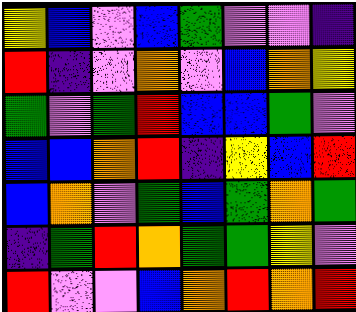[["yellow", "blue", "violet", "blue", "green", "violet", "violet", "indigo"], ["red", "indigo", "violet", "orange", "violet", "blue", "orange", "yellow"], ["green", "violet", "green", "red", "blue", "blue", "green", "violet"], ["blue", "blue", "orange", "red", "indigo", "yellow", "blue", "red"], ["blue", "orange", "violet", "green", "blue", "green", "orange", "green"], ["indigo", "green", "red", "orange", "green", "green", "yellow", "violet"], ["red", "violet", "violet", "blue", "orange", "red", "orange", "red"]]